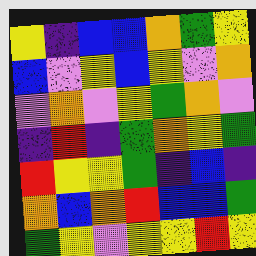[["yellow", "indigo", "blue", "blue", "orange", "green", "yellow"], ["blue", "violet", "yellow", "blue", "yellow", "violet", "orange"], ["violet", "orange", "violet", "yellow", "green", "orange", "violet"], ["indigo", "red", "indigo", "green", "orange", "yellow", "green"], ["red", "yellow", "yellow", "green", "indigo", "blue", "indigo"], ["orange", "blue", "orange", "red", "blue", "blue", "green"], ["green", "yellow", "violet", "yellow", "yellow", "red", "yellow"]]